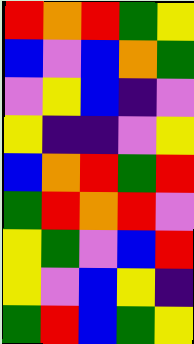[["red", "orange", "red", "green", "yellow"], ["blue", "violet", "blue", "orange", "green"], ["violet", "yellow", "blue", "indigo", "violet"], ["yellow", "indigo", "indigo", "violet", "yellow"], ["blue", "orange", "red", "green", "red"], ["green", "red", "orange", "red", "violet"], ["yellow", "green", "violet", "blue", "red"], ["yellow", "violet", "blue", "yellow", "indigo"], ["green", "red", "blue", "green", "yellow"]]